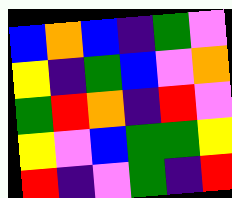[["blue", "orange", "blue", "indigo", "green", "violet"], ["yellow", "indigo", "green", "blue", "violet", "orange"], ["green", "red", "orange", "indigo", "red", "violet"], ["yellow", "violet", "blue", "green", "green", "yellow"], ["red", "indigo", "violet", "green", "indigo", "red"]]